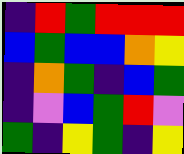[["indigo", "red", "green", "red", "red", "red"], ["blue", "green", "blue", "blue", "orange", "yellow"], ["indigo", "orange", "green", "indigo", "blue", "green"], ["indigo", "violet", "blue", "green", "red", "violet"], ["green", "indigo", "yellow", "green", "indigo", "yellow"]]